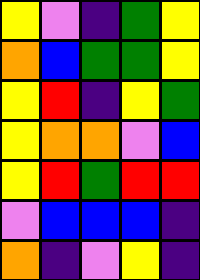[["yellow", "violet", "indigo", "green", "yellow"], ["orange", "blue", "green", "green", "yellow"], ["yellow", "red", "indigo", "yellow", "green"], ["yellow", "orange", "orange", "violet", "blue"], ["yellow", "red", "green", "red", "red"], ["violet", "blue", "blue", "blue", "indigo"], ["orange", "indigo", "violet", "yellow", "indigo"]]